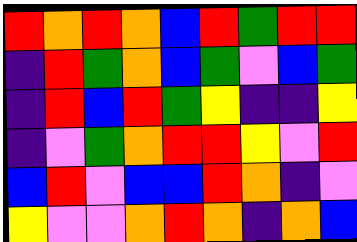[["red", "orange", "red", "orange", "blue", "red", "green", "red", "red"], ["indigo", "red", "green", "orange", "blue", "green", "violet", "blue", "green"], ["indigo", "red", "blue", "red", "green", "yellow", "indigo", "indigo", "yellow"], ["indigo", "violet", "green", "orange", "red", "red", "yellow", "violet", "red"], ["blue", "red", "violet", "blue", "blue", "red", "orange", "indigo", "violet"], ["yellow", "violet", "violet", "orange", "red", "orange", "indigo", "orange", "blue"]]